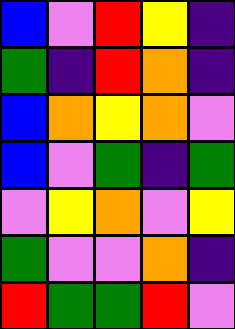[["blue", "violet", "red", "yellow", "indigo"], ["green", "indigo", "red", "orange", "indigo"], ["blue", "orange", "yellow", "orange", "violet"], ["blue", "violet", "green", "indigo", "green"], ["violet", "yellow", "orange", "violet", "yellow"], ["green", "violet", "violet", "orange", "indigo"], ["red", "green", "green", "red", "violet"]]